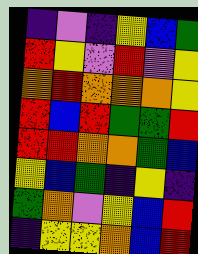[["indigo", "violet", "indigo", "yellow", "blue", "green"], ["red", "yellow", "violet", "red", "violet", "yellow"], ["orange", "red", "orange", "orange", "orange", "yellow"], ["red", "blue", "red", "green", "green", "red"], ["red", "red", "orange", "orange", "green", "blue"], ["yellow", "blue", "green", "indigo", "yellow", "indigo"], ["green", "orange", "violet", "yellow", "blue", "red"], ["indigo", "yellow", "yellow", "orange", "blue", "red"]]